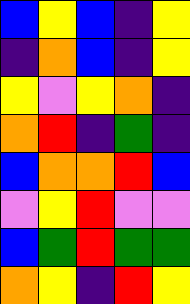[["blue", "yellow", "blue", "indigo", "yellow"], ["indigo", "orange", "blue", "indigo", "yellow"], ["yellow", "violet", "yellow", "orange", "indigo"], ["orange", "red", "indigo", "green", "indigo"], ["blue", "orange", "orange", "red", "blue"], ["violet", "yellow", "red", "violet", "violet"], ["blue", "green", "red", "green", "green"], ["orange", "yellow", "indigo", "red", "yellow"]]